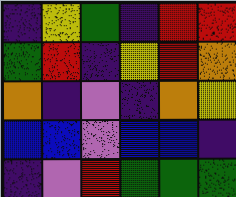[["indigo", "yellow", "green", "indigo", "red", "red"], ["green", "red", "indigo", "yellow", "red", "orange"], ["orange", "indigo", "violet", "indigo", "orange", "yellow"], ["blue", "blue", "violet", "blue", "blue", "indigo"], ["indigo", "violet", "red", "green", "green", "green"]]